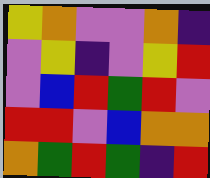[["yellow", "orange", "violet", "violet", "orange", "indigo"], ["violet", "yellow", "indigo", "violet", "yellow", "red"], ["violet", "blue", "red", "green", "red", "violet"], ["red", "red", "violet", "blue", "orange", "orange"], ["orange", "green", "red", "green", "indigo", "red"]]